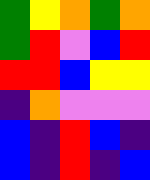[["green", "yellow", "orange", "green", "orange"], ["green", "red", "violet", "blue", "red"], ["red", "red", "blue", "yellow", "yellow"], ["indigo", "orange", "violet", "violet", "violet"], ["blue", "indigo", "red", "blue", "indigo"], ["blue", "indigo", "red", "indigo", "blue"]]